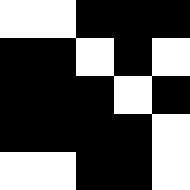[["white", "white", "black", "black", "black"], ["black", "black", "white", "black", "white"], ["black", "black", "black", "white", "black"], ["black", "black", "black", "black", "white"], ["white", "white", "black", "black", "white"]]